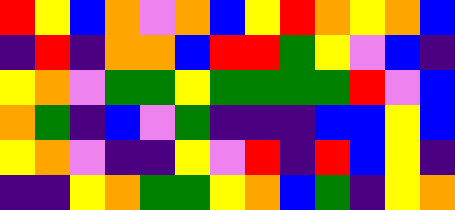[["red", "yellow", "blue", "orange", "violet", "orange", "blue", "yellow", "red", "orange", "yellow", "orange", "blue"], ["indigo", "red", "indigo", "orange", "orange", "blue", "red", "red", "green", "yellow", "violet", "blue", "indigo"], ["yellow", "orange", "violet", "green", "green", "yellow", "green", "green", "green", "green", "red", "violet", "blue"], ["orange", "green", "indigo", "blue", "violet", "green", "indigo", "indigo", "indigo", "blue", "blue", "yellow", "blue"], ["yellow", "orange", "violet", "indigo", "indigo", "yellow", "violet", "red", "indigo", "red", "blue", "yellow", "indigo"], ["indigo", "indigo", "yellow", "orange", "green", "green", "yellow", "orange", "blue", "green", "indigo", "yellow", "orange"]]